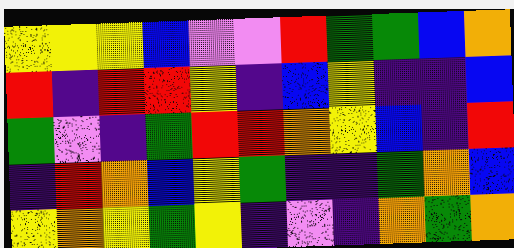[["yellow", "yellow", "yellow", "blue", "violet", "violet", "red", "green", "green", "blue", "orange"], ["red", "indigo", "red", "red", "yellow", "indigo", "blue", "yellow", "indigo", "indigo", "blue"], ["green", "violet", "indigo", "green", "red", "red", "orange", "yellow", "blue", "indigo", "red"], ["indigo", "red", "orange", "blue", "yellow", "green", "indigo", "indigo", "green", "orange", "blue"], ["yellow", "orange", "yellow", "green", "yellow", "indigo", "violet", "indigo", "orange", "green", "orange"]]